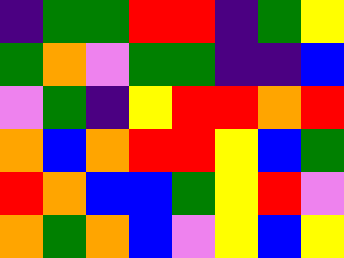[["indigo", "green", "green", "red", "red", "indigo", "green", "yellow"], ["green", "orange", "violet", "green", "green", "indigo", "indigo", "blue"], ["violet", "green", "indigo", "yellow", "red", "red", "orange", "red"], ["orange", "blue", "orange", "red", "red", "yellow", "blue", "green"], ["red", "orange", "blue", "blue", "green", "yellow", "red", "violet"], ["orange", "green", "orange", "blue", "violet", "yellow", "blue", "yellow"]]